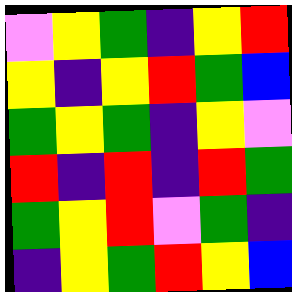[["violet", "yellow", "green", "indigo", "yellow", "red"], ["yellow", "indigo", "yellow", "red", "green", "blue"], ["green", "yellow", "green", "indigo", "yellow", "violet"], ["red", "indigo", "red", "indigo", "red", "green"], ["green", "yellow", "red", "violet", "green", "indigo"], ["indigo", "yellow", "green", "red", "yellow", "blue"]]